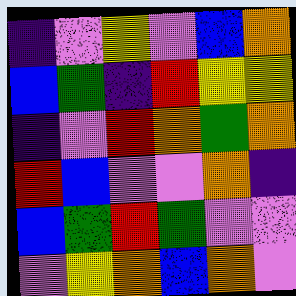[["indigo", "violet", "yellow", "violet", "blue", "orange"], ["blue", "green", "indigo", "red", "yellow", "yellow"], ["indigo", "violet", "red", "orange", "green", "orange"], ["red", "blue", "violet", "violet", "orange", "indigo"], ["blue", "green", "red", "green", "violet", "violet"], ["violet", "yellow", "orange", "blue", "orange", "violet"]]